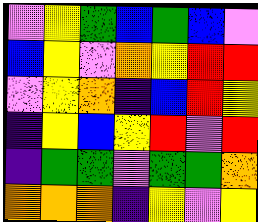[["violet", "yellow", "green", "blue", "green", "blue", "violet"], ["blue", "yellow", "violet", "orange", "yellow", "red", "red"], ["violet", "yellow", "orange", "indigo", "blue", "red", "yellow"], ["indigo", "yellow", "blue", "yellow", "red", "violet", "red"], ["indigo", "green", "green", "violet", "green", "green", "orange"], ["orange", "orange", "orange", "indigo", "yellow", "violet", "yellow"]]